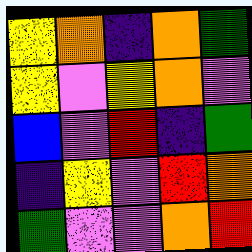[["yellow", "orange", "indigo", "orange", "green"], ["yellow", "violet", "yellow", "orange", "violet"], ["blue", "violet", "red", "indigo", "green"], ["indigo", "yellow", "violet", "red", "orange"], ["green", "violet", "violet", "orange", "red"]]